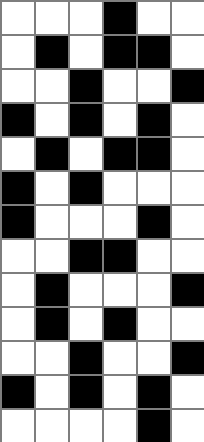[["white", "white", "white", "black", "white", "white"], ["white", "black", "white", "black", "black", "white"], ["white", "white", "black", "white", "white", "black"], ["black", "white", "black", "white", "black", "white"], ["white", "black", "white", "black", "black", "white"], ["black", "white", "black", "white", "white", "white"], ["black", "white", "white", "white", "black", "white"], ["white", "white", "black", "black", "white", "white"], ["white", "black", "white", "white", "white", "black"], ["white", "black", "white", "black", "white", "white"], ["white", "white", "black", "white", "white", "black"], ["black", "white", "black", "white", "black", "white"], ["white", "white", "white", "white", "black", "white"]]